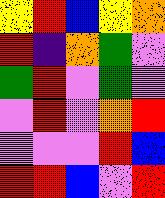[["yellow", "red", "blue", "yellow", "orange"], ["red", "indigo", "orange", "green", "violet"], ["green", "red", "violet", "green", "violet"], ["violet", "red", "violet", "orange", "red"], ["violet", "violet", "violet", "red", "blue"], ["red", "red", "blue", "violet", "red"]]